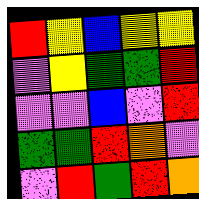[["red", "yellow", "blue", "yellow", "yellow"], ["violet", "yellow", "green", "green", "red"], ["violet", "violet", "blue", "violet", "red"], ["green", "green", "red", "orange", "violet"], ["violet", "red", "green", "red", "orange"]]